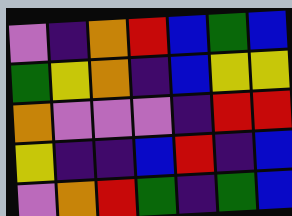[["violet", "indigo", "orange", "red", "blue", "green", "blue"], ["green", "yellow", "orange", "indigo", "blue", "yellow", "yellow"], ["orange", "violet", "violet", "violet", "indigo", "red", "red"], ["yellow", "indigo", "indigo", "blue", "red", "indigo", "blue"], ["violet", "orange", "red", "green", "indigo", "green", "blue"]]